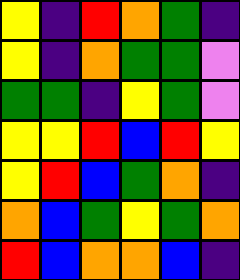[["yellow", "indigo", "red", "orange", "green", "indigo"], ["yellow", "indigo", "orange", "green", "green", "violet"], ["green", "green", "indigo", "yellow", "green", "violet"], ["yellow", "yellow", "red", "blue", "red", "yellow"], ["yellow", "red", "blue", "green", "orange", "indigo"], ["orange", "blue", "green", "yellow", "green", "orange"], ["red", "blue", "orange", "orange", "blue", "indigo"]]